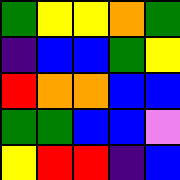[["green", "yellow", "yellow", "orange", "green"], ["indigo", "blue", "blue", "green", "yellow"], ["red", "orange", "orange", "blue", "blue"], ["green", "green", "blue", "blue", "violet"], ["yellow", "red", "red", "indigo", "blue"]]